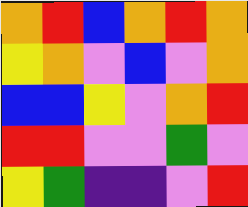[["orange", "red", "blue", "orange", "red", "orange"], ["yellow", "orange", "violet", "blue", "violet", "orange"], ["blue", "blue", "yellow", "violet", "orange", "red"], ["red", "red", "violet", "violet", "green", "violet"], ["yellow", "green", "indigo", "indigo", "violet", "red"]]